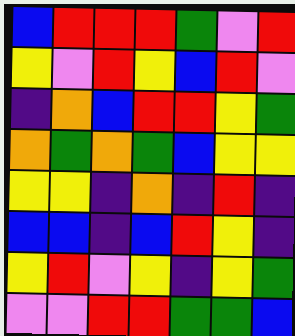[["blue", "red", "red", "red", "green", "violet", "red"], ["yellow", "violet", "red", "yellow", "blue", "red", "violet"], ["indigo", "orange", "blue", "red", "red", "yellow", "green"], ["orange", "green", "orange", "green", "blue", "yellow", "yellow"], ["yellow", "yellow", "indigo", "orange", "indigo", "red", "indigo"], ["blue", "blue", "indigo", "blue", "red", "yellow", "indigo"], ["yellow", "red", "violet", "yellow", "indigo", "yellow", "green"], ["violet", "violet", "red", "red", "green", "green", "blue"]]